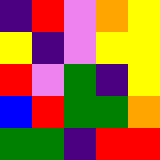[["indigo", "red", "violet", "orange", "yellow"], ["yellow", "indigo", "violet", "yellow", "yellow"], ["red", "violet", "green", "indigo", "yellow"], ["blue", "red", "green", "green", "orange"], ["green", "green", "indigo", "red", "red"]]